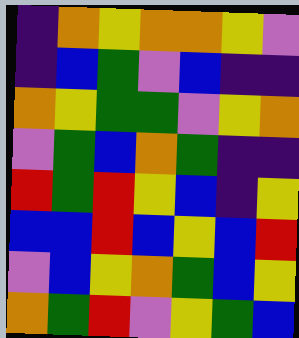[["indigo", "orange", "yellow", "orange", "orange", "yellow", "violet"], ["indigo", "blue", "green", "violet", "blue", "indigo", "indigo"], ["orange", "yellow", "green", "green", "violet", "yellow", "orange"], ["violet", "green", "blue", "orange", "green", "indigo", "indigo"], ["red", "green", "red", "yellow", "blue", "indigo", "yellow"], ["blue", "blue", "red", "blue", "yellow", "blue", "red"], ["violet", "blue", "yellow", "orange", "green", "blue", "yellow"], ["orange", "green", "red", "violet", "yellow", "green", "blue"]]